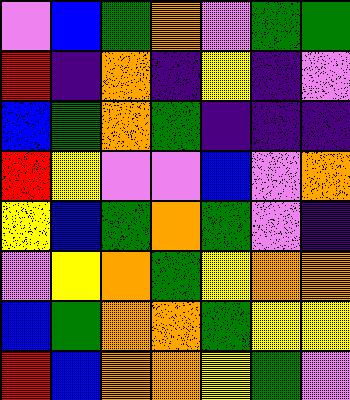[["violet", "blue", "green", "orange", "violet", "green", "green"], ["red", "indigo", "orange", "indigo", "yellow", "indigo", "violet"], ["blue", "green", "orange", "green", "indigo", "indigo", "indigo"], ["red", "yellow", "violet", "violet", "blue", "violet", "orange"], ["yellow", "blue", "green", "orange", "green", "violet", "indigo"], ["violet", "yellow", "orange", "green", "yellow", "orange", "orange"], ["blue", "green", "orange", "orange", "green", "yellow", "yellow"], ["red", "blue", "orange", "orange", "yellow", "green", "violet"]]